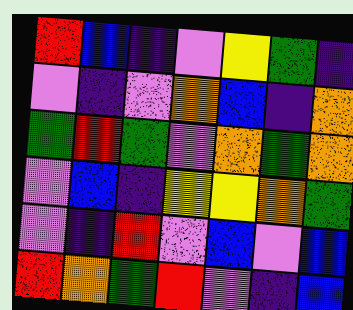[["red", "blue", "indigo", "violet", "yellow", "green", "indigo"], ["violet", "indigo", "violet", "orange", "blue", "indigo", "orange"], ["green", "red", "green", "violet", "orange", "green", "orange"], ["violet", "blue", "indigo", "yellow", "yellow", "orange", "green"], ["violet", "indigo", "red", "violet", "blue", "violet", "blue"], ["red", "orange", "green", "red", "violet", "indigo", "blue"]]